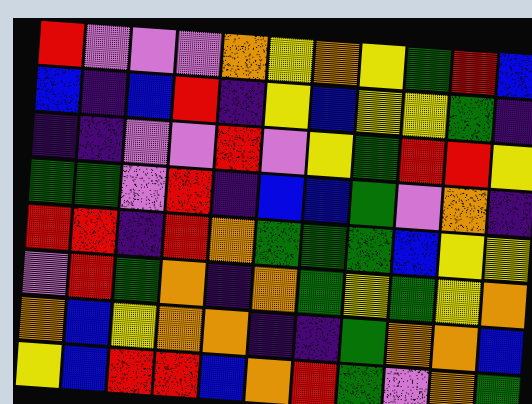[["red", "violet", "violet", "violet", "orange", "yellow", "orange", "yellow", "green", "red", "blue"], ["blue", "indigo", "blue", "red", "indigo", "yellow", "blue", "yellow", "yellow", "green", "indigo"], ["indigo", "indigo", "violet", "violet", "red", "violet", "yellow", "green", "red", "red", "yellow"], ["green", "green", "violet", "red", "indigo", "blue", "blue", "green", "violet", "orange", "indigo"], ["red", "red", "indigo", "red", "orange", "green", "green", "green", "blue", "yellow", "yellow"], ["violet", "red", "green", "orange", "indigo", "orange", "green", "yellow", "green", "yellow", "orange"], ["orange", "blue", "yellow", "orange", "orange", "indigo", "indigo", "green", "orange", "orange", "blue"], ["yellow", "blue", "red", "red", "blue", "orange", "red", "green", "violet", "orange", "green"]]